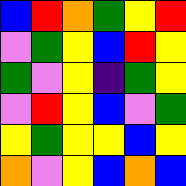[["blue", "red", "orange", "green", "yellow", "red"], ["violet", "green", "yellow", "blue", "red", "yellow"], ["green", "violet", "yellow", "indigo", "green", "yellow"], ["violet", "red", "yellow", "blue", "violet", "green"], ["yellow", "green", "yellow", "yellow", "blue", "yellow"], ["orange", "violet", "yellow", "blue", "orange", "blue"]]